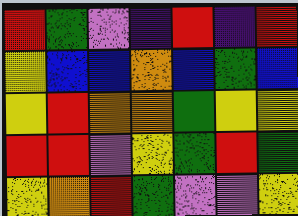[["red", "green", "violet", "indigo", "red", "indigo", "red"], ["yellow", "blue", "blue", "orange", "blue", "green", "blue"], ["yellow", "red", "orange", "orange", "green", "yellow", "yellow"], ["red", "red", "violet", "yellow", "green", "red", "green"], ["yellow", "orange", "red", "green", "violet", "violet", "yellow"]]